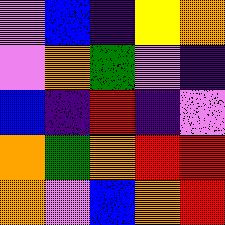[["violet", "blue", "indigo", "yellow", "orange"], ["violet", "orange", "green", "violet", "indigo"], ["blue", "indigo", "red", "indigo", "violet"], ["orange", "green", "orange", "red", "red"], ["orange", "violet", "blue", "orange", "red"]]